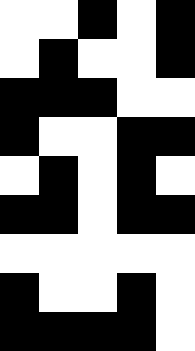[["white", "white", "black", "white", "black"], ["white", "black", "white", "white", "black"], ["black", "black", "black", "white", "white"], ["black", "white", "white", "black", "black"], ["white", "black", "white", "black", "white"], ["black", "black", "white", "black", "black"], ["white", "white", "white", "white", "white"], ["black", "white", "white", "black", "white"], ["black", "black", "black", "black", "white"]]